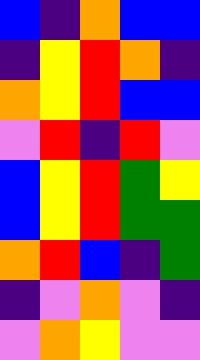[["blue", "indigo", "orange", "blue", "blue"], ["indigo", "yellow", "red", "orange", "indigo"], ["orange", "yellow", "red", "blue", "blue"], ["violet", "red", "indigo", "red", "violet"], ["blue", "yellow", "red", "green", "yellow"], ["blue", "yellow", "red", "green", "green"], ["orange", "red", "blue", "indigo", "green"], ["indigo", "violet", "orange", "violet", "indigo"], ["violet", "orange", "yellow", "violet", "violet"]]